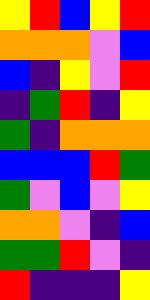[["yellow", "red", "blue", "yellow", "red"], ["orange", "orange", "orange", "violet", "blue"], ["blue", "indigo", "yellow", "violet", "red"], ["indigo", "green", "red", "indigo", "yellow"], ["green", "indigo", "orange", "orange", "orange"], ["blue", "blue", "blue", "red", "green"], ["green", "violet", "blue", "violet", "yellow"], ["orange", "orange", "violet", "indigo", "blue"], ["green", "green", "red", "violet", "indigo"], ["red", "indigo", "indigo", "indigo", "yellow"]]